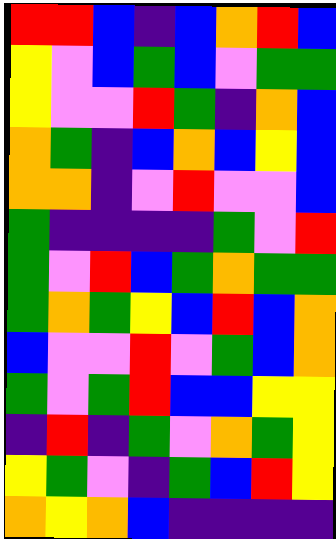[["red", "red", "blue", "indigo", "blue", "orange", "red", "blue"], ["yellow", "violet", "blue", "green", "blue", "violet", "green", "green"], ["yellow", "violet", "violet", "red", "green", "indigo", "orange", "blue"], ["orange", "green", "indigo", "blue", "orange", "blue", "yellow", "blue"], ["orange", "orange", "indigo", "violet", "red", "violet", "violet", "blue"], ["green", "indigo", "indigo", "indigo", "indigo", "green", "violet", "red"], ["green", "violet", "red", "blue", "green", "orange", "green", "green"], ["green", "orange", "green", "yellow", "blue", "red", "blue", "orange"], ["blue", "violet", "violet", "red", "violet", "green", "blue", "orange"], ["green", "violet", "green", "red", "blue", "blue", "yellow", "yellow"], ["indigo", "red", "indigo", "green", "violet", "orange", "green", "yellow"], ["yellow", "green", "violet", "indigo", "green", "blue", "red", "yellow"], ["orange", "yellow", "orange", "blue", "indigo", "indigo", "indigo", "indigo"]]